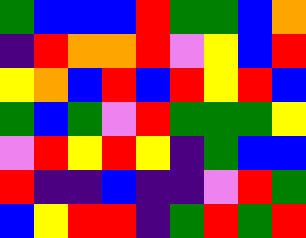[["green", "blue", "blue", "blue", "red", "green", "green", "blue", "orange"], ["indigo", "red", "orange", "orange", "red", "violet", "yellow", "blue", "red"], ["yellow", "orange", "blue", "red", "blue", "red", "yellow", "red", "blue"], ["green", "blue", "green", "violet", "red", "green", "green", "green", "yellow"], ["violet", "red", "yellow", "red", "yellow", "indigo", "green", "blue", "blue"], ["red", "indigo", "indigo", "blue", "indigo", "indigo", "violet", "red", "green"], ["blue", "yellow", "red", "red", "indigo", "green", "red", "green", "red"]]